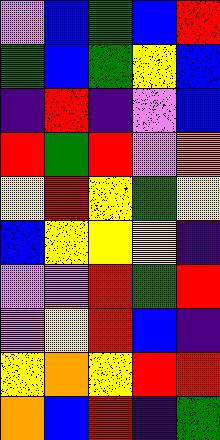[["violet", "blue", "green", "blue", "red"], ["green", "blue", "green", "yellow", "blue"], ["indigo", "red", "indigo", "violet", "blue"], ["red", "green", "red", "violet", "orange"], ["yellow", "red", "yellow", "green", "yellow"], ["blue", "yellow", "yellow", "yellow", "indigo"], ["violet", "violet", "red", "green", "red"], ["violet", "yellow", "red", "blue", "indigo"], ["yellow", "orange", "yellow", "red", "red"], ["orange", "blue", "red", "indigo", "green"]]